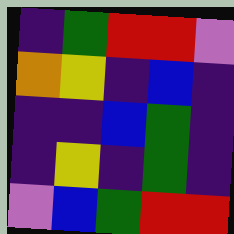[["indigo", "green", "red", "red", "violet"], ["orange", "yellow", "indigo", "blue", "indigo"], ["indigo", "indigo", "blue", "green", "indigo"], ["indigo", "yellow", "indigo", "green", "indigo"], ["violet", "blue", "green", "red", "red"]]